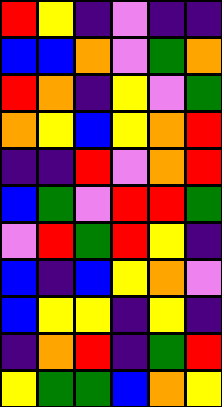[["red", "yellow", "indigo", "violet", "indigo", "indigo"], ["blue", "blue", "orange", "violet", "green", "orange"], ["red", "orange", "indigo", "yellow", "violet", "green"], ["orange", "yellow", "blue", "yellow", "orange", "red"], ["indigo", "indigo", "red", "violet", "orange", "red"], ["blue", "green", "violet", "red", "red", "green"], ["violet", "red", "green", "red", "yellow", "indigo"], ["blue", "indigo", "blue", "yellow", "orange", "violet"], ["blue", "yellow", "yellow", "indigo", "yellow", "indigo"], ["indigo", "orange", "red", "indigo", "green", "red"], ["yellow", "green", "green", "blue", "orange", "yellow"]]